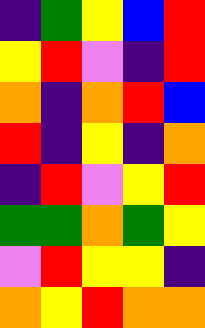[["indigo", "green", "yellow", "blue", "red"], ["yellow", "red", "violet", "indigo", "red"], ["orange", "indigo", "orange", "red", "blue"], ["red", "indigo", "yellow", "indigo", "orange"], ["indigo", "red", "violet", "yellow", "red"], ["green", "green", "orange", "green", "yellow"], ["violet", "red", "yellow", "yellow", "indigo"], ["orange", "yellow", "red", "orange", "orange"]]